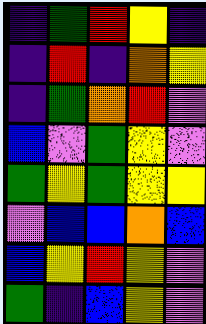[["indigo", "green", "red", "yellow", "indigo"], ["indigo", "red", "indigo", "orange", "yellow"], ["indigo", "green", "orange", "red", "violet"], ["blue", "violet", "green", "yellow", "violet"], ["green", "yellow", "green", "yellow", "yellow"], ["violet", "blue", "blue", "orange", "blue"], ["blue", "yellow", "red", "yellow", "violet"], ["green", "indigo", "blue", "yellow", "violet"]]